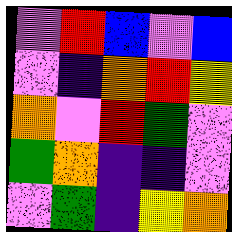[["violet", "red", "blue", "violet", "blue"], ["violet", "indigo", "orange", "red", "yellow"], ["orange", "violet", "red", "green", "violet"], ["green", "orange", "indigo", "indigo", "violet"], ["violet", "green", "indigo", "yellow", "orange"]]